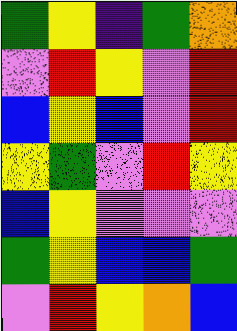[["green", "yellow", "indigo", "green", "orange"], ["violet", "red", "yellow", "violet", "red"], ["blue", "yellow", "blue", "violet", "red"], ["yellow", "green", "violet", "red", "yellow"], ["blue", "yellow", "violet", "violet", "violet"], ["green", "yellow", "blue", "blue", "green"], ["violet", "red", "yellow", "orange", "blue"]]